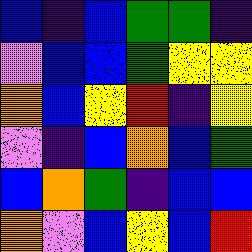[["blue", "indigo", "blue", "green", "green", "indigo"], ["violet", "blue", "blue", "green", "yellow", "yellow"], ["orange", "blue", "yellow", "red", "indigo", "yellow"], ["violet", "indigo", "blue", "orange", "blue", "green"], ["blue", "orange", "green", "indigo", "blue", "blue"], ["orange", "violet", "blue", "yellow", "blue", "red"]]